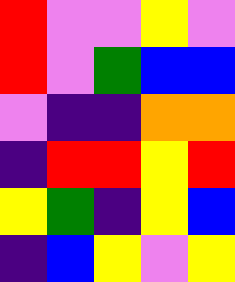[["red", "violet", "violet", "yellow", "violet"], ["red", "violet", "green", "blue", "blue"], ["violet", "indigo", "indigo", "orange", "orange"], ["indigo", "red", "red", "yellow", "red"], ["yellow", "green", "indigo", "yellow", "blue"], ["indigo", "blue", "yellow", "violet", "yellow"]]